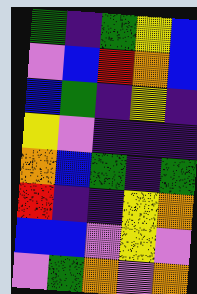[["green", "indigo", "green", "yellow", "blue"], ["violet", "blue", "red", "orange", "blue"], ["blue", "green", "indigo", "yellow", "indigo"], ["yellow", "violet", "indigo", "indigo", "indigo"], ["orange", "blue", "green", "indigo", "green"], ["red", "indigo", "indigo", "yellow", "orange"], ["blue", "blue", "violet", "yellow", "violet"], ["violet", "green", "orange", "violet", "orange"]]